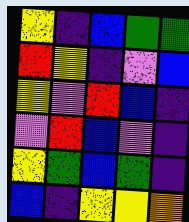[["yellow", "indigo", "blue", "green", "green"], ["red", "yellow", "indigo", "violet", "blue"], ["yellow", "violet", "red", "blue", "indigo"], ["violet", "red", "blue", "violet", "indigo"], ["yellow", "green", "blue", "green", "indigo"], ["blue", "indigo", "yellow", "yellow", "orange"]]